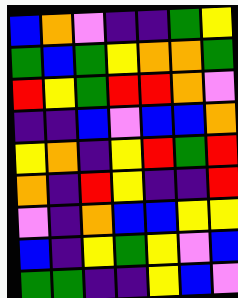[["blue", "orange", "violet", "indigo", "indigo", "green", "yellow"], ["green", "blue", "green", "yellow", "orange", "orange", "green"], ["red", "yellow", "green", "red", "red", "orange", "violet"], ["indigo", "indigo", "blue", "violet", "blue", "blue", "orange"], ["yellow", "orange", "indigo", "yellow", "red", "green", "red"], ["orange", "indigo", "red", "yellow", "indigo", "indigo", "red"], ["violet", "indigo", "orange", "blue", "blue", "yellow", "yellow"], ["blue", "indigo", "yellow", "green", "yellow", "violet", "blue"], ["green", "green", "indigo", "indigo", "yellow", "blue", "violet"]]